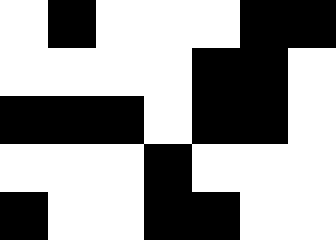[["white", "black", "white", "white", "white", "black", "black"], ["white", "white", "white", "white", "black", "black", "white"], ["black", "black", "black", "white", "black", "black", "white"], ["white", "white", "white", "black", "white", "white", "white"], ["black", "white", "white", "black", "black", "white", "white"]]